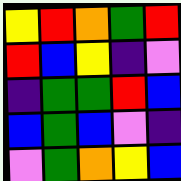[["yellow", "red", "orange", "green", "red"], ["red", "blue", "yellow", "indigo", "violet"], ["indigo", "green", "green", "red", "blue"], ["blue", "green", "blue", "violet", "indigo"], ["violet", "green", "orange", "yellow", "blue"]]